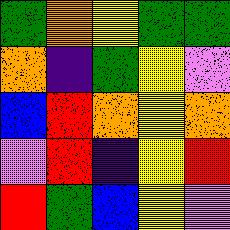[["green", "orange", "yellow", "green", "green"], ["orange", "indigo", "green", "yellow", "violet"], ["blue", "red", "orange", "yellow", "orange"], ["violet", "red", "indigo", "yellow", "red"], ["red", "green", "blue", "yellow", "violet"]]